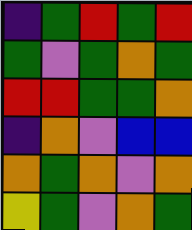[["indigo", "green", "red", "green", "red"], ["green", "violet", "green", "orange", "green"], ["red", "red", "green", "green", "orange"], ["indigo", "orange", "violet", "blue", "blue"], ["orange", "green", "orange", "violet", "orange"], ["yellow", "green", "violet", "orange", "green"]]